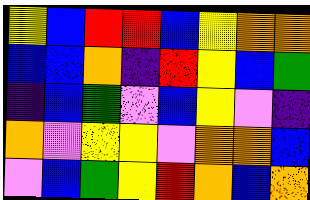[["yellow", "blue", "red", "red", "blue", "yellow", "orange", "orange"], ["blue", "blue", "orange", "indigo", "red", "yellow", "blue", "green"], ["indigo", "blue", "green", "violet", "blue", "yellow", "violet", "indigo"], ["orange", "violet", "yellow", "yellow", "violet", "orange", "orange", "blue"], ["violet", "blue", "green", "yellow", "red", "orange", "blue", "orange"]]